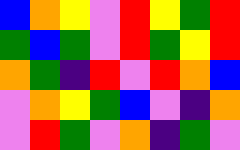[["blue", "orange", "yellow", "violet", "red", "yellow", "green", "red"], ["green", "blue", "green", "violet", "red", "green", "yellow", "red"], ["orange", "green", "indigo", "red", "violet", "red", "orange", "blue"], ["violet", "orange", "yellow", "green", "blue", "violet", "indigo", "orange"], ["violet", "red", "green", "violet", "orange", "indigo", "green", "violet"]]